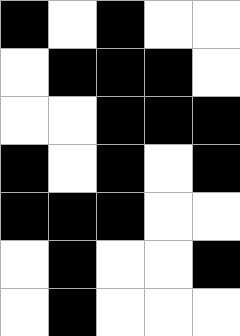[["black", "white", "black", "white", "white"], ["white", "black", "black", "black", "white"], ["white", "white", "black", "black", "black"], ["black", "white", "black", "white", "black"], ["black", "black", "black", "white", "white"], ["white", "black", "white", "white", "black"], ["white", "black", "white", "white", "white"]]